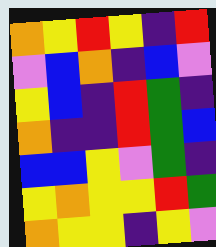[["orange", "yellow", "red", "yellow", "indigo", "red"], ["violet", "blue", "orange", "indigo", "blue", "violet"], ["yellow", "blue", "indigo", "red", "green", "indigo"], ["orange", "indigo", "indigo", "red", "green", "blue"], ["blue", "blue", "yellow", "violet", "green", "indigo"], ["yellow", "orange", "yellow", "yellow", "red", "green"], ["orange", "yellow", "yellow", "indigo", "yellow", "violet"]]